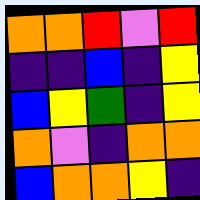[["orange", "orange", "red", "violet", "red"], ["indigo", "indigo", "blue", "indigo", "yellow"], ["blue", "yellow", "green", "indigo", "yellow"], ["orange", "violet", "indigo", "orange", "orange"], ["blue", "orange", "orange", "yellow", "indigo"]]